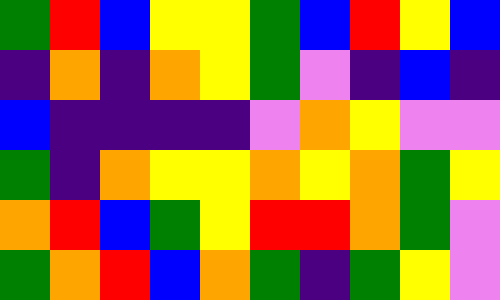[["green", "red", "blue", "yellow", "yellow", "green", "blue", "red", "yellow", "blue"], ["indigo", "orange", "indigo", "orange", "yellow", "green", "violet", "indigo", "blue", "indigo"], ["blue", "indigo", "indigo", "indigo", "indigo", "violet", "orange", "yellow", "violet", "violet"], ["green", "indigo", "orange", "yellow", "yellow", "orange", "yellow", "orange", "green", "yellow"], ["orange", "red", "blue", "green", "yellow", "red", "red", "orange", "green", "violet"], ["green", "orange", "red", "blue", "orange", "green", "indigo", "green", "yellow", "violet"]]